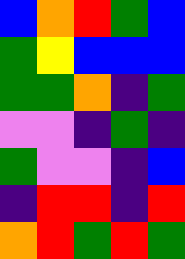[["blue", "orange", "red", "green", "blue"], ["green", "yellow", "blue", "blue", "blue"], ["green", "green", "orange", "indigo", "green"], ["violet", "violet", "indigo", "green", "indigo"], ["green", "violet", "violet", "indigo", "blue"], ["indigo", "red", "red", "indigo", "red"], ["orange", "red", "green", "red", "green"]]